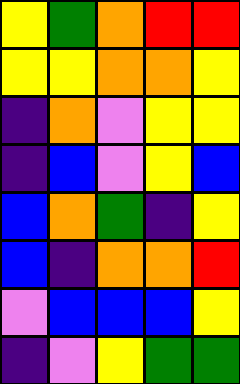[["yellow", "green", "orange", "red", "red"], ["yellow", "yellow", "orange", "orange", "yellow"], ["indigo", "orange", "violet", "yellow", "yellow"], ["indigo", "blue", "violet", "yellow", "blue"], ["blue", "orange", "green", "indigo", "yellow"], ["blue", "indigo", "orange", "orange", "red"], ["violet", "blue", "blue", "blue", "yellow"], ["indigo", "violet", "yellow", "green", "green"]]